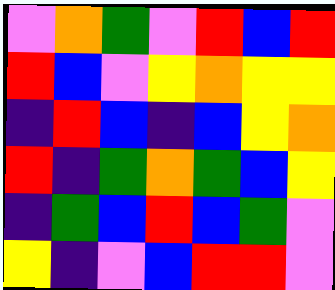[["violet", "orange", "green", "violet", "red", "blue", "red"], ["red", "blue", "violet", "yellow", "orange", "yellow", "yellow"], ["indigo", "red", "blue", "indigo", "blue", "yellow", "orange"], ["red", "indigo", "green", "orange", "green", "blue", "yellow"], ["indigo", "green", "blue", "red", "blue", "green", "violet"], ["yellow", "indigo", "violet", "blue", "red", "red", "violet"]]